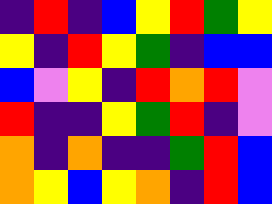[["indigo", "red", "indigo", "blue", "yellow", "red", "green", "yellow"], ["yellow", "indigo", "red", "yellow", "green", "indigo", "blue", "blue"], ["blue", "violet", "yellow", "indigo", "red", "orange", "red", "violet"], ["red", "indigo", "indigo", "yellow", "green", "red", "indigo", "violet"], ["orange", "indigo", "orange", "indigo", "indigo", "green", "red", "blue"], ["orange", "yellow", "blue", "yellow", "orange", "indigo", "red", "blue"]]